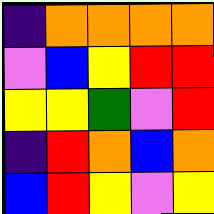[["indigo", "orange", "orange", "orange", "orange"], ["violet", "blue", "yellow", "red", "red"], ["yellow", "yellow", "green", "violet", "red"], ["indigo", "red", "orange", "blue", "orange"], ["blue", "red", "yellow", "violet", "yellow"]]